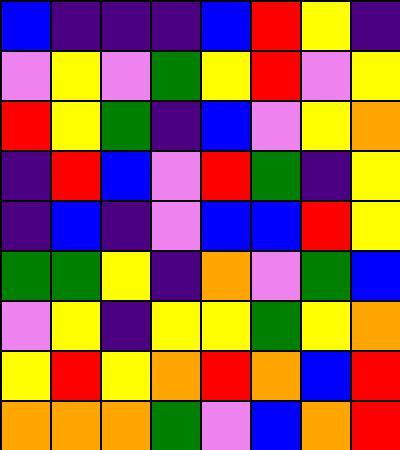[["blue", "indigo", "indigo", "indigo", "blue", "red", "yellow", "indigo"], ["violet", "yellow", "violet", "green", "yellow", "red", "violet", "yellow"], ["red", "yellow", "green", "indigo", "blue", "violet", "yellow", "orange"], ["indigo", "red", "blue", "violet", "red", "green", "indigo", "yellow"], ["indigo", "blue", "indigo", "violet", "blue", "blue", "red", "yellow"], ["green", "green", "yellow", "indigo", "orange", "violet", "green", "blue"], ["violet", "yellow", "indigo", "yellow", "yellow", "green", "yellow", "orange"], ["yellow", "red", "yellow", "orange", "red", "orange", "blue", "red"], ["orange", "orange", "orange", "green", "violet", "blue", "orange", "red"]]